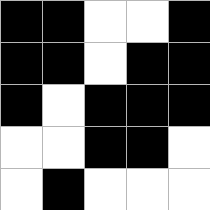[["black", "black", "white", "white", "black"], ["black", "black", "white", "black", "black"], ["black", "white", "black", "black", "black"], ["white", "white", "black", "black", "white"], ["white", "black", "white", "white", "white"]]